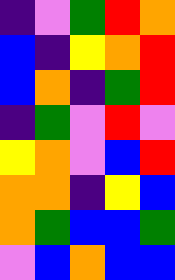[["indigo", "violet", "green", "red", "orange"], ["blue", "indigo", "yellow", "orange", "red"], ["blue", "orange", "indigo", "green", "red"], ["indigo", "green", "violet", "red", "violet"], ["yellow", "orange", "violet", "blue", "red"], ["orange", "orange", "indigo", "yellow", "blue"], ["orange", "green", "blue", "blue", "green"], ["violet", "blue", "orange", "blue", "blue"]]